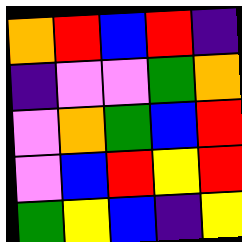[["orange", "red", "blue", "red", "indigo"], ["indigo", "violet", "violet", "green", "orange"], ["violet", "orange", "green", "blue", "red"], ["violet", "blue", "red", "yellow", "red"], ["green", "yellow", "blue", "indigo", "yellow"]]